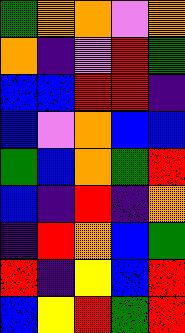[["green", "orange", "orange", "violet", "orange"], ["orange", "indigo", "violet", "red", "green"], ["blue", "blue", "red", "red", "indigo"], ["blue", "violet", "orange", "blue", "blue"], ["green", "blue", "orange", "green", "red"], ["blue", "indigo", "red", "indigo", "orange"], ["indigo", "red", "orange", "blue", "green"], ["red", "indigo", "yellow", "blue", "red"], ["blue", "yellow", "red", "green", "red"]]